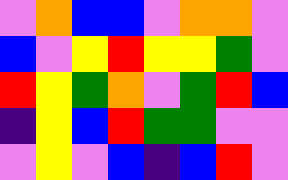[["violet", "orange", "blue", "blue", "violet", "orange", "orange", "violet"], ["blue", "violet", "yellow", "red", "yellow", "yellow", "green", "violet"], ["red", "yellow", "green", "orange", "violet", "green", "red", "blue"], ["indigo", "yellow", "blue", "red", "green", "green", "violet", "violet"], ["violet", "yellow", "violet", "blue", "indigo", "blue", "red", "violet"]]